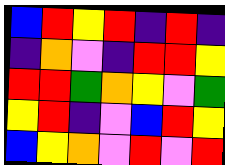[["blue", "red", "yellow", "red", "indigo", "red", "indigo"], ["indigo", "orange", "violet", "indigo", "red", "red", "yellow"], ["red", "red", "green", "orange", "yellow", "violet", "green"], ["yellow", "red", "indigo", "violet", "blue", "red", "yellow"], ["blue", "yellow", "orange", "violet", "red", "violet", "red"]]